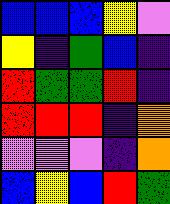[["blue", "blue", "blue", "yellow", "violet"], ["yellow", "indigo", "green", "blue", "indigo"], ["red", "green", "green", "red", "indigo"], ["red", "red", "red", "indigo", "orange"], ["violet", "violet", "violet", "indigo", "orange"], ["blue", "yellow", "blue", "red", "green"]]